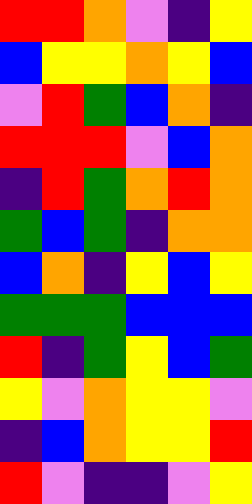[["red", "red", "orange", "violet", "indigo", "yellow"], ["blue", "yellow", "yellow", "orange", "yellow", "blue"], ["violet", "red", "green", "blue", "orange", "indigo"], ["red", "red", "red", "violet", "blue", "orange"], ["indigo", "red", "green", "orange", "red", "orange"], ["green", "blue", "green", "indigo", "orange", "orange"], ["blue", "orange", "indigo", "yellow", "blue", "yellow"], ["green", "green", "green", "blue", "blue", "blue"], ["red", "indigo", "green", "yellow", "blue", "green"], ["yellow", "violet", "orange", "yellow", "yellow", "violet"], ["indigo", "blue", "orange", "yellow", "yellow", "red"], ["red", "violet", "indigo", "indigo", "violet", "yellow"]]